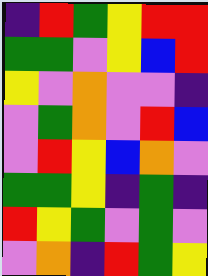[["indigo", "red", "green", "yellow", "red", "red"], ["green", "green", "violet", "yellow", "blue", "red"], ["yellow", "violet", "orange", "violet", "violet", "indigo"], ["violet", "green", "orange", "violet", "red", "blue"], ["violet", "red", "yellow", "blue", "orange", "violet"], ["green", "green", "yellow", "indigo", "green", "indigo"], ["red", "yellow", "green", "violet", "green", "violet"], ["violet", "orange", "indigo", "red", "green", "yellow"]]